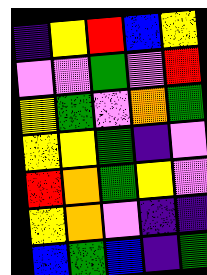[["indigo", "yellow", "red", "blue", "yellow"], ["violet", "violet", "green", "violet", "red"], ["yellow", "green", "violet", "orange", "green"], ["yellow", "yellow", "green", "indigo", "violet"], ["red", "orange", "green", "yellow", "violet"], ["yellow", "orange", "violet", "indigo", "indigo"], ["blue", "green", "blue", "indigo", "green"]]